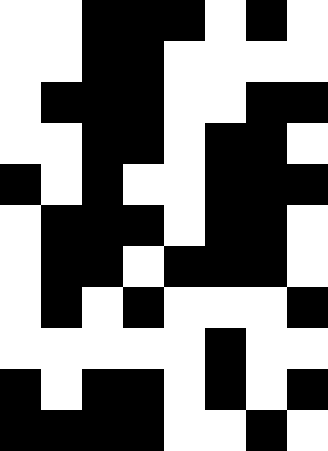[["white", "white", "black", "black", "black", "white", "black", "white"], ["white", "white", "black", "black", "white", "white", "white", "white"], ["white", "black", "black", "black", "white", "white", "black", "black"], ["white", "white", "black", "black", "white", "black", "black", "white"], ["black", "white", "black", "white", "white", "black", "black", "black"], ["white", "black", "black", "black", "white", "black", "black", "white"], ["white", "black", "black", "white", "black", "black", "black", "white"], ["white", "black", "white", "black", "white", "white", "white", "black"], ["white", "white", "white", "white", "white", "black", "white", "white"], ["black", "white", "black", "black", "white", "black", "white", "black"], ["black", "black", "black", "black", "white", "white", "black", "white"]]